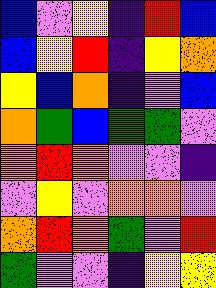[["blue", "violet", "yellow", "indigo", "red", "blue"], ["blue", "yellow", "red", "indigo", "yellow", "orange"], ["yellow", "blue", "orange", "indigo", "violet", "blue"], ["orange", "green", "blue", "green", "green", "violet"], ["orange", "red", "orange", "violet", "violet", "indigo"], ["violet", "yellow", "violet", "orange", "orange", "violet"], ["orange", "red", "orange", "green", "violet", "red"], ["green", "violet", "violet", "indigo", "yellow", "yellow"]]